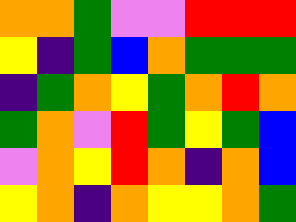[["orange", "orange", "green", "violet", "violet", "red", "red", "red"], ["yellow", "indigo", "green", "blue", "orange", "green", "green", "green"], ["indigo", "green", "orange", "yellow", "green", "orange", "red", "orange"], ["green", "orange", "violet", "red", "green", "yellow", "green", "blue"], ["violet", "orange", "yellow", "red", "orange", "indigo", "orange", "blue"], ["yellow", "orange", "indigo", "orange", "yellow", "yellow", "orange", "green"]]